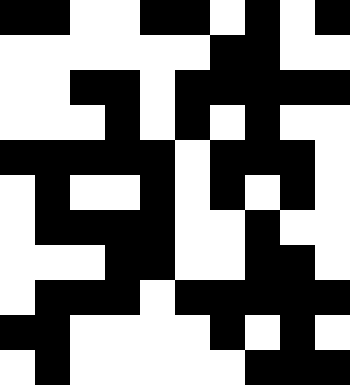[["black", "black", "white", "white", "black", "black", "white", "black", "white", "black"], ["white", "white", "white", "white", "white", "white", "black", "black", "white", "white"], ["white", "white", "black", "black", "white", "black", "black", "black", "black", "black"], ["white", "white", "white", "black", "white", "black", "white", "black", "white", "white"], ["black", "black", "black", "black", "black", "white", "black", "black", "black", "white"], ["white", "black", "white", "white", "black", "white", "black", "white", "black", "white"], ["white", "black", "black", "black", "black", "white", "white", "black", "white", "white"], ["white", "white", "white", "black", "black", "white", "white", "black", "black", "white"], ["white", "black", "black", "black", "white", "black", "black", "black", "black", "black"], ["black", "black", "white", "white", "white", "white", "black", "white", "black", "white"], ["white", "black", "white", "white", "white", "white", "white", "black", "black", "black"]]